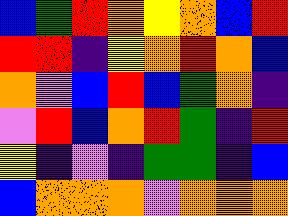[["blue", "green", "red", "orange", "yellow", "orange", "blue", "red"], ["red", "red", "indigo", "yellow", "orange", "red", "orange", "blue"], ["orange", "violet", "blue", "red", "blue", "green", "orange", "indigo"], ["violet", "red", "blue", "orange", "red", "green", "indigo", "red"], ["yellow", "indigo", "violet", "indigo", "green", "green", "indigo", "blue"], ["blue", "orange", "orange", "orange", "violet", "orange", "orange", "orange"]]